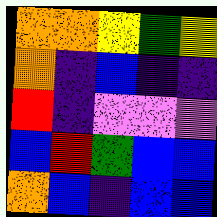[["orange", "orange", "yellow", "green", "yellow"], ["orange", "indigo", "blue", "indigo", "indigo"], ["red", "indigo", "violet", "violet", "violet"], ["blue", "red", "green", "blue", "blue"], ["orange", "blue", "indigo", "blue", "blue"]]